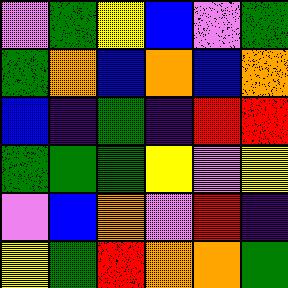[["violet", "green", "yellow", "blue", "violet", "green"], ["green", "orange", "blue", "orange", "blue", "orange"], ["blue", "indigo", "green", "indigo", "red", "red"], ["green", "green", "green", "yellow", "violet", "yellow"], ["violet", "blue", "orange", "violet", "red", "indigo"], ["yellow", "green", "red", "orange", "orange", "green"]]